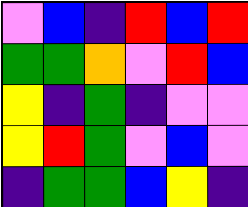[["violet", "blue", "indigo", "red", "blue", "red"], ["green", "green", "orange", "violet", "red", "blue"], ["yellow", "indigo", "green", "indigo", "violet", "violet"], ["yellow", "red", "green", "violet", "blue", "violet"], ["indigo", "green", "green", "blue", "yellow", "indigo"]]